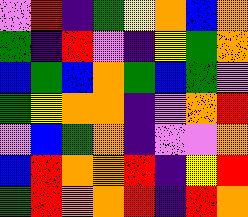[["violet", "red", "indigo", "green", "yellow", "orange", "blue", "orange"], ["green", "indigo", "red", "violet", "indigo", "yellow", "green", "orange"], ["blue", "green", "blue", "orange", "green", "blue", "green", "violet"], ["green", "yellow", "orange", "orange", "indigo", "violet", "orange", "red"], ["violet", "blue", "green", "orange", "indigo", "violet", "violet", "orange"], ["blue", "red", "orange", "orange", "red", "indigo", "yellow", "red"], ["green", "red", "orange", "orange", "red", "indigo", "red", "orange"]]